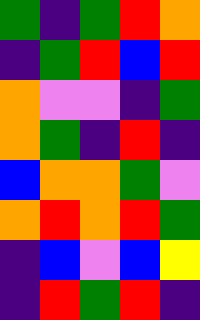[["green", "indigo", "green", "red", "orange"], ["indigo", "green", "red", "blue", "red"], ["orange", "violet", "violet", "indigo", "green"], ["orange", "green", "indigo", "red", "indigo"], ["blue", "orange", "orange", "green", "violet"], ["orange", "red", "orange", "red", "green"], ["indigo", "blue", "violet", "blue", "yellow"], ["indigo", "red", "green", "red", "indigo"]]